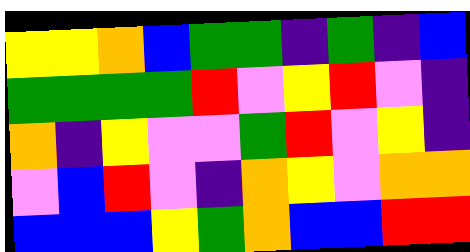[["yellow", "yellow", "orange", "blue", "green", "green", "indigo", "green", "indigo", "blue"], ["green", "green", "green", "green", "red", "violet", "yellow", "red", "violet", "indigo"], ["orange", "indigo", "yellow", "violet", "violet", "green", "red", "violet", "yellow", "indigo"], ["violet", "blue", "red", "violet", "indigo", "orange", "yellow", "violet", "orange", "orange"], ["blue", "blue", "blue", "yellow", "green", "orange", "blue", "blue", "red", "red"]]